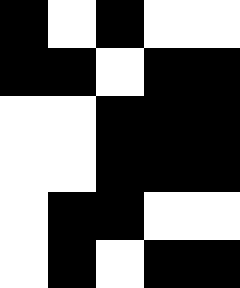[["black", "white", "black", "white", "white"], ["black", "black", "white", "black", "black"], ["white", "white", "black", "black", "black"], ["white", "white", "black", "black", "black"], ["white", "black", "black", "white", "white"], ["white", "black", "white", "black", "black"]]